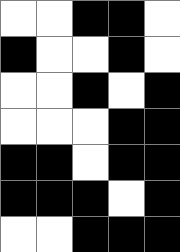[["white", "white", "black", "black", "white"], ["black", "white", "white", "black", "white"], ["white", "white", "black", "white", "black"], ["white", "white", "white", "black", "black"], ["black", "black", "white", "black", "black"], ["black", "black", "black", "white", "black"], ["white", "white", "black", "black", "black"]]